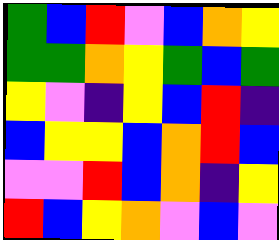[["green", "blue", "red", "violet", "blue", "orange", "yellow"], ["green", "green", "orange", "yellow", "green", "blue", "green"], ["yellow", "violet", "indigo", "yellow", "blue", "red", "indigo"], ["blue", "yellow", "yellow", "blue", "orange", "red", "blue"], ["violet", "violet", "red", "blue", "orange", "indigo", "yellow"], ["red", "blue", "yellow", "orange", "violet", "blue", "violet"]]